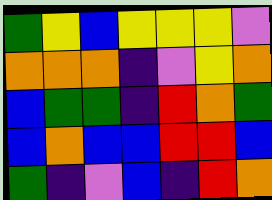[["green", "yellow", "blue", "yellow", "yellow", "yellow", "violet"], ["orange", "orange", "orange", "indigo", "violet", "yellow", "orange"], ["blue", "green", "green", "indigo", "red", "orange", "green"], ["blue", "orange", "blue", "blue", "red", "red", "blue"], ["green", "indigo", "violet", "blue", "indigo", "red", "orange"]]